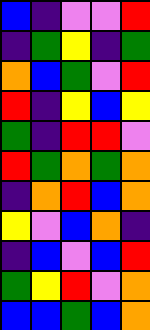[["blue", "indigo", "violet", "violet", "red"], ["indigo", "green", "yellow", "indigo", "green"], ["orange", "blue", "green", "violet", "red"], ["red", "indigo", "yellow", "blue", "yellow"], ["green", "indigo", "red", "red", "violet"], ["red", "green", "orange", "green", "orange"], ["indigo", "orange", "red", "blue", "orange"], ["yellow", "violet", "blue", "orange", "indigo"], ["indigo", "blue", "violet", "blue", "red"], ["green", "yellow", "red", "violet", "orange"], ["blue", "blue", "green", "blue", "orange"]]